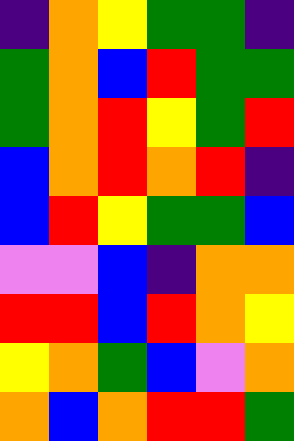[["indigo", "orange", "yellow", "green", "green", "indigo"], ["green", "orange", "blue", "red", "green", "green"], ["green", "orange", "red", "yellow", "green", "red"], ["blue", "orange", "red", "orange", "red", "indigo"], ["blue", "red", "yellow", "green", "green", "blue"], ["violet", "violet", "blue", "indigo", "orange", "orange"], ["red", "red", "blue", "red", "orange", "yellow"], ["yellow", "orange", "green", "blue", "violet", "orange"], ["orange", "blue", "orange", "red", "red", "green"]]